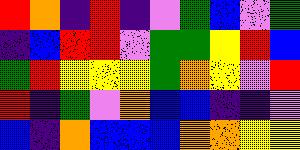[["red", "orange", "indigo", "red", "indigo", "violet", "green", "blue", "violet", "green"], ["indigo", "blue", "red", "red", "violet", "green", "green", "yellow", "red", "blue"], ["green", "red", "yellow", "yellow", "yellow", "green", "orange", "yellow", "violet", "red"], ["red", "indigo", "green", "violet", "orange", "blue", "blue", "indigo", "indigo", "violet"], ["blue", "indigo", "orange", "blue", "blue", "blue", "orange", "orange", "yellow", "yellow"]]